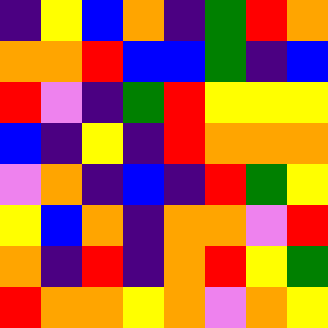[["indigo", "yellow", "blue", "orange", "indigo", "green", "red", "orange"], ["orange", "orange", "red", "blue", "blue", "green", "indigo", "blue"], ["red", "violet", "indigo", "green", "red", "yellow", "yellow", "yellow"], ["blue", "indigo", "yellow", "indigo", "red", "orange", "orange", "orange"], ["violet", "orange", "indigo", "blue", "indigo", "red", "green", "yellow"], ["yellow", "blue", "orange", "indigo", "orange", "orange", "violet", "red"], ["orange", "indigo", "red", "indigo", "orange", "red", "yellow", "green"], ["red", "orange", "orange", "yellow", "orange", "violet", "orange", "yellow"]]